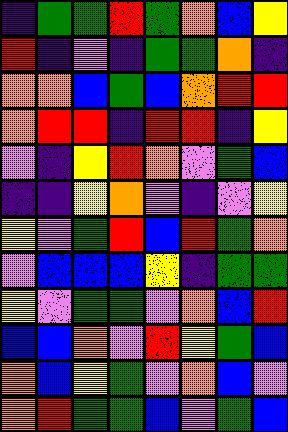[["indigo", "green", "green", "red", "green", "orange", "blue", "yellow"], ["red", "indigo", "violet", "indigo", "green", "green", "orange", "indigo"], ["orange", "orange", "blue", "green", "blue", "orange", "red", "red"], ["orange", "red", "red", "indigo", "red", "red", "indigo", "yellow"], ["violet", "indigo", "yellow", "red", "orange", "violet", "green", "blue"], ["indigo", "indigo", "yellow", "orange", "violet", "indigo", "violet", "yellow"], ["yellow", "violet", "green", "red", "blue", "red", "green", "orange"], ["violet", "blue", "blue", "blue", "yellow", "indigo", "green", "green"], ["yellow", "violet", "green", "green", "violet", "orange", "blue", "red"], ["blue", "blue", "orange", "violet", "red", "yellow", "green", "blue"], ["orange", "blue", "yellow", "green", "violet", "orange", "blue", "violet"], ["orange", "red", "green", "green", "blue", "violet", "green", "blue"]]